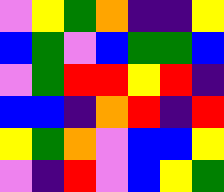[["violet", "yellow", "green", "orange", "indigo", "indigo", "yellow"], ["blue", "green", "violet", "blue", "green", "green", "blue"], ["violet", "green", "red", "red", "yellow", "red", "indigo"], ["blue", "blue", "indigo", "orange", "red", "indigo", "red"], ["yellow", "green", "orange", "violet", "blue", "blue", "yellow"], ["violet", "indigo", "red", "violet", "blue", "yellow", "green"]]